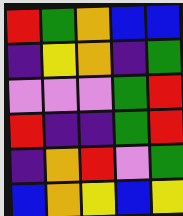[["red", "green", "orange", "blue", "blue"], ["indigo", "yellow", "orange", "indigo", "green"], ["violet", "violet", "violet", "green", "red"], ["red", "indigo", "indigo", "green", "red"], ["indigo", "orange", "red", "violet", "green"], ["blue", "orange", "yellow", "blue", "yellow"]]